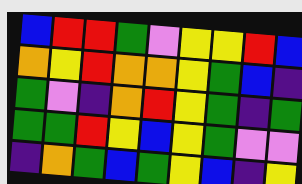[["blue", "red", "red", "green", "violet", "yellow", "yellow", "red", "blue"], ["orange", "yellow", "red", "orange", "orange", "yellow", "green", "blue", "indigo"], ["green", "violet", "indigo", "orange", "red", "yellow", "green", "indigo", "green"], ["green", "green", "red", "yellow", "blue", "yellow", "green", "violet", "violet"], ["indigo", "orange", "green", "blue", "green", "yellow", "blue", "indigo", "yellow"]]